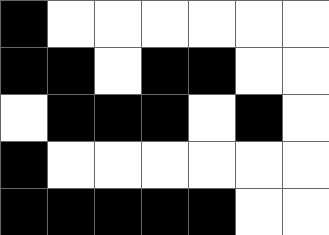[["black", "white", "white", "white", "white", "white", "white"], ["black", "black", "white", "black", "black", "white", "white"], ["white", "black", "black", "black", "white", "black", "white"], ["black", "white", "white", "white", "white", "white", "white"], ["black", "black", "black", "black", "black", "white", "white"]]